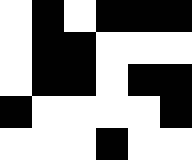[["white", "black", "white", "black", "black", "black"], ["white", "black", "black", "white", "white", "white"], ["white", "black", "black", "white", "black", "black"], ["black", "white", "white", "white", "white", "black"], ["white", "white", "white", "black", "white", "white"]]